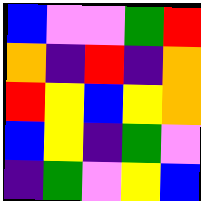[["blue", "violet", "violet", "green", "red"], ["orange", "indigo", "red", "indigo", "orange"], ["red", "yellow", "blue", "yellow", "orange"], ["blue", "yellow", "indigo", "green", "violet"], ["indigo", "green", "violet", "yellow", "blue"]]